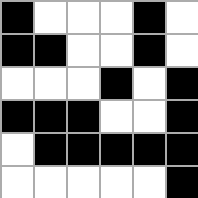[["black", "white", "white", "white", "black", "white"], ["black", "black", "white", "white", "black", "white"], ["white", "white", "white", "black", "white", "black"], ["black", "black", "black", "white", "white", "black"], ["white", "black", "black", "black", "black", "black"], ["white", "white", "white", "white", "white", "black"]]